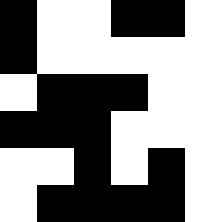[["black", "white", "white", "black", "black", "white"], ["black", "white", "white", "white", "white", "white"], ["white", "black", "black", "black", "white", "white"], ["black", "black", "black", "white", "white", "white"], ["white", "white", "black", "white", "black", "white"], ["white", "black", "black", "black", "black", "white"]]